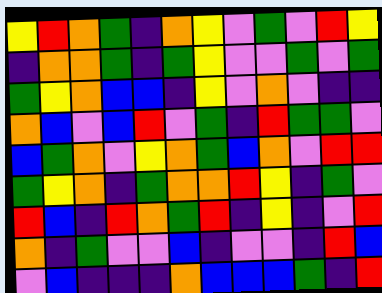[["yellow", "red", "orange", "green", "indigo", "orange", "yellow", "violet", "green", "violet", "red", "yellow"], ["indigo", "orange", "orange", "green", "indigo", "green", "yellow", "violet", "violet", "green", "violet", "green"], ["green", "yellow", "orange", "blue", "blue", "indigo", "yellow", "violet", "orange", "violet", "indigo", "indigo"], ["orange", "blue", "violet", "blue", "red", "violet", "green", "indigo", "red", "green", "green", "violet"], ["blue", "green", "orange", "violet", "yellow", "orange", "green", "blue", "orange", "violet", "red", "red"], ["green", "yellow", "orange", "indigo", "green", "orange", "orange", "red", "yellow", "indigo", "green", "violet"], ["red", "blue", "indigo", "red", "orange", "green", "red", "indigo", "yellow", "indigo", "violet", "red"], ["orange", "indigo", "green", "violet", "violet", "blue", "indigo", "violet", "violet", "indigo", "red", "blue"], ["violet", "blue", "indigo", "indigo", "indigo", "orange", "blue", "blue", "blue", "green", "indigo", "red"]]